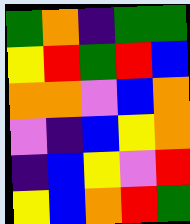[["green", "orange", "indigo", "green", "green"], ["yellow", "red", "green", "red", "blue"], ["orange", "orange", "violet", "blue", "orange"], ["violet", "indigo", "blue", "yellow", "orange"], ["indigo", "blue", "yellow", "violet", "red"], ["yellow", "blue", "orange", "red", "green"]]